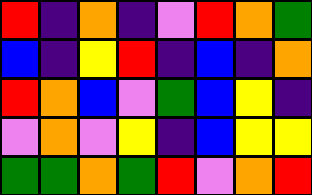[["red", "indigo", "orange", "indigo", "violet", "red", "orange", "green"], ["blue", "indigo", "yellow", "red", "indigo", "blue", "indigo", "orange"], ["red", "orange", "blue", "violet", "green", "blue", "yellow", "indigo"], ["violet", "orange", "violet", "yellow", "indigo", "blue", "yellow", "yellow"], ["green", "green", "orange", "green", "red", "violet", "orange", "red"]]